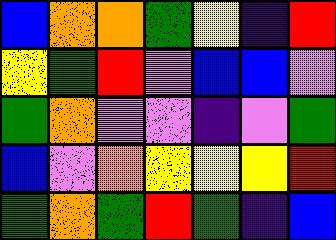[["blue", "orange", "orange", "green", "yellow", "indigo", "red"], ["yellow", "green", "red", "violet", "blue", "blue", "violet"], ["green", "orange", "violet", "violet", "indigo", "violet", "green"], ["blue", "violet", "orange", "yellow", "yellow", "yellow", "red"], ["green", "orange", "green", "red", "green", "indigo", "blue"]]